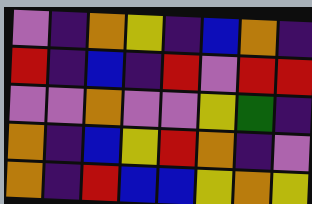[["violet", "indigo", "orange", "yellow", "indigo", "blue", "orange", "indigo"], ["red", "indigo", "blue", "indigo", "red", "violet", "red", "red"], ["violet", "violet", "orange", "violet", "violet", "yellow", "green", "indigo"], ["orange", "indigo", "blue", "yellow", "red", "orange", "indigo", "violet"], ["orange", "indigo", "red", "blue", "blue", "yellow", "orange", "yellow"]]